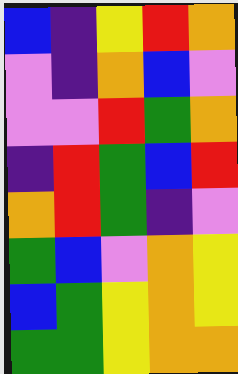[["blue", "indigo", "yellow", "red", "orange"], ["violet", "indigo", "orange", "blue", "violet"], ["violet", "violet", "red", "green", "orange"], ["indigo", "red", "green", "blue", "red"], ["orange", "red", "green", "indigo", "violet"], ["green", "blue", "violet", "orange", "yellow"], ["blue", "green", "yellow", "orange", "yellow"], ["green", "green", "yellow", "orange", "orange"]]